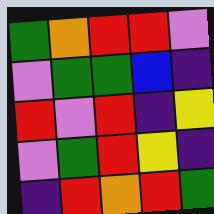[["green", "orange", "red", "red", "violet"], ["violet", "green", "green", "blue", "indigo"], ["red", "violet", "red", "indigo", "yellow"], ["violet", "green", "red", "yellow", "indigo"], ["indigo", "red", "orange", "red", "green"]]